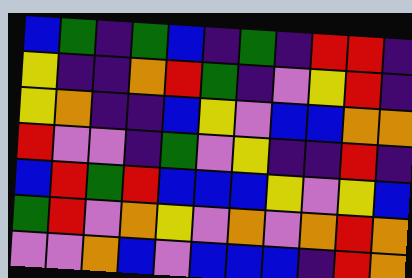[["blue", "green", "indigo", "green", "blue", "indigo", "green", "indigo", "red", "red", "indigo"], ["yellow", "indigo", "indigo", "orange", "red", "green", "indigo", "violet", "yellow", "red", "indigo"], ["yellow", "orange", "indigo", "indigo", "blue", "yellow", "violet", "blue", "blue", "orange", "orange"], ["red", "violet", "violet", "indigo", "green", "violet", "yellow", "indigo", "indigo", "red", "indigo"], ["blue", "red", "green", "red", "blue", "blue", "blue", "yellow", "violet", "yellow", "blue"], ["green", "red", "violet", "orange", "yellow", "violet", "orange", "violet", "orange", "red", "orange"], ["violet", "violet", "orange", "blue", "violet", "blue", "blue", "blue", "indigo", "red", "orange"]]